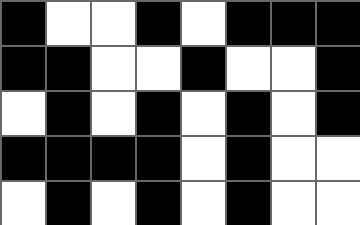[["black", "white", "white", "black", "white", "black", "black", "black"], ["black", "black", "white", "white", "black", "white", "white", "black"], ["white", "black", "white", "black", "white", "black", "white", "black"], ["black", "black", "black", "black", "white", "black", "white", "white"], ["white", "black", "white", "black", "white", "black", "white", "white"]]